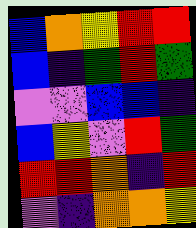[["blue", "orange", "yellow", "red", "red"], ["blue", "indigo", "green", "red", "green"], ["violet", "violet", "blue", "blue", "indigo"], ["blue", "yellow", "violet", "red", "green"], ["red", "red", "orange", "indigo", "red"], ["violet", "indigo", "orange", "orange", "yellow"]]